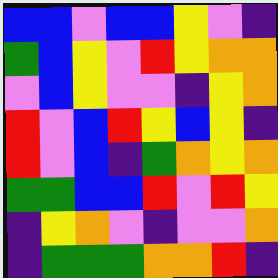[["blue", "blue", "violet", "blue", "blue", "yellow", "violet", "indigo"], ["green", "blue", "yellow", "violet", "red", "yellow", "orange", "orange"], ["violet", "blue", "yellow", "violet", "violet", "indigo", "yellow", "orange"], ["red", "violet", "blue", "red", "yellow", "blue", "yellow", "indigo"], ["red", "violet", "blue", "indigo", "green", "orange", "yellow", "orange"], ["green", "green", "blue", "blue", "red", "violet", "red", "yellow"], ["indigo", "yellow", "orange", "violet", "indigo", "violet", "violet", "orange"], ["indigo", "green", "green", "green", "orange", "orange", "red", "indigo"]]